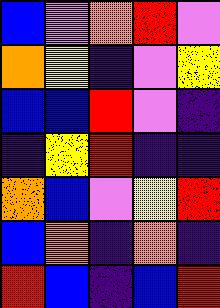[["blue", "violet", "orange", "red", "violet"], ["orange", "yellow", "indigo", "violet", "yellow"], ["blue", "blue", "red", "violet", "indigo"], ["indigo", "yellow", "red", "indigo", "indigo"], ["orange", "blue", "violet", "yellow", "red"], ["blue", "orange", "indigo", "orange", "indigo"], ["red", "blue", "indigo", "blue", "red"]]